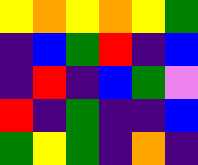[["yellow", "orange", "yellow", "orange", "yellow", "green"], ["indigo", "blue", "green", "red", "indigo", "blue"], ["indigo", "red", "indigo", "blue", "green", "violet"], ["red", "indigo", "green", "indigo", "indigo", "blue"], ["green", "yellow", "green", "indigo", "orange", "indigo"]]